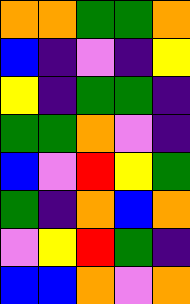[["orange", "orange", "green", "green", "orange"], ["blue", "indigo", "violet", "indigo", "yellow"], ["yellow", "indigo", "green", "green", "indigo"], ["green", "green", "orange", "violet", "indigo"], ["blue", "violet", "red", "yellow", "green"], ["green", "indigo", "orange", "blue", "orange"], ["violet", "yellow", "red", "green", "indigo"], ["blue", "blue", "orange", "violet", "orange"]]